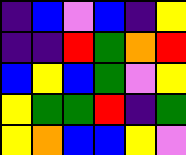[["indigo", "blue", "violet", "blue", "indigo", "yellow"], ["indigo", "indigo", "red", "green", "orange", "red"], ["blue", "yellow", "blue", "green", "violet", "yellow"], ["yellow", "green", "green", "red", "indigo", "green"], ["yellow", "orange", "blue", "blue", "yellow", "violet"]]